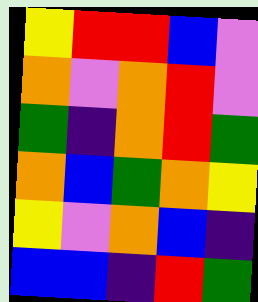[["yellow", "red", "red", "blue", "violet"], ["orange", "violet", "orange", "red", "violet"], ["green", "indigo", "orange", "red", "green"], ["orange", "blue", "green", "orange", "yellow"], ["yellow", "violet", "orange", "blue", "indigo"], ["blue", "blue", "indigo", "red", "green"]]